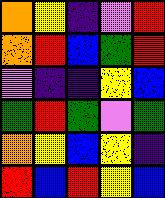[["orange", "yellow", "indigo", "violet", "red"], ["orange", "red", "blue", "green", "red"], ["violet", "indigo", "indigo", "yellow", "blue"], ["green", "red", "green", "violet", "green"], ["orange", "yellow", "blue", "yellow", "indigo"], ["red", "blue", "red", "yellow", "blue"]]